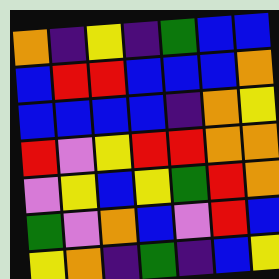[["orange", "indigo", "yellow", "indigo", "green", "blue", "blue"], ["blue", "red", "red", "blue", "blue", "blue", "orange"], ["blue", "blue", "blue", "blue", "indigo", "orange", "yellow"], ["red", "violet", "yellow", "red", "red", "orange", "orange"], ["violet", "yellow", "blue", "yellow", "green", "red", "orange"], ["green", "violet", "orange", "blue", "violet", "red", "blue"], ["yellow", "orange", "indigo", "green", "indigo", "blue", "yellow"]]